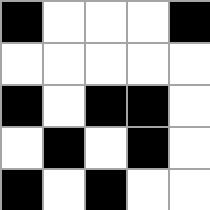[["black", "white", "white", "white", "black"], ["white", "white", "white", "white", "white"], ["black", "white", "black", "black", "white"], ["white", "black", "white", "black", "white"], ["black", "white", "black", "white", "white"]]